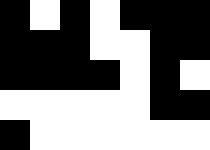[["black", "white", "black", "white", "black", "black", "black"], ["black", "black", "black", "white", "white", "black", "black"], ["black", "black", "black", "black", "white", "black", "white"], ["white", "white", "white", "white", "white", "black", "black"], ["black", "white", "white", "white", "white", "white", "white"]]